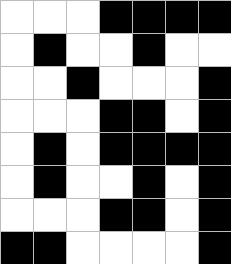[["white", "white", "white", "black", "black", "black", "black"], ["white", "black", "white", "white", "black", "white", "white"], ["white", "white", "black", "white", "white", "white", "black"], ["white", "white", "white", "black", "black", "white", "black"], ["white", "black", "white", "black", "black", "black", "black"], ["white", "black", "white", "white", "black", "white", "black"], ["white", "white", "white", "black", "black", "white", "black"], ["black", "black", "white", "white", "white", "white", "black"]]